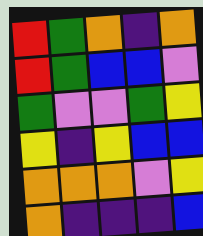[["red", "green", "orange", "indigo", "orange"], ["red", "green", "blue", "blue", "violet"], ["green", "violet", "violet", "green", "yellow"], ["yellow", "indigo", "yellow", "blue", "blue"], ["orange", "orange", "orange", "violet", "yellow"], ["orange", "indigo", "indigo", "indigo", "blue"]]